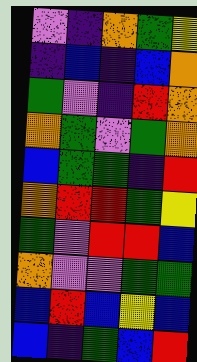[["violet", "indigo", "orange", "green", "yellow"], ["indigo", "blue", "indigo", "blue", "orange"], ["green", "violet", "indigo", "red", "orange"], ["orange", "green", "violet", "green", "orange"], ["blue", "green", "green", "indigo", "red"], ["orange", "red", "red", "green", "yellow"], ["green", "violet", "red", "red", "blue"], ["orange", "violet", "violet", "green", "green"], ["blue", "red", "blue", "yellow", "blue"], ["blue", "indigo", "green", "blue", "red"]]